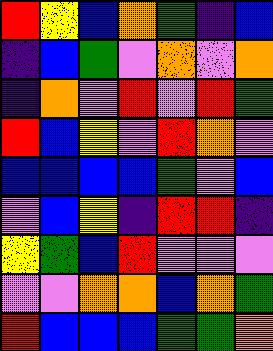[["red", "yellow", "blue", "orange", "green", "indigo", "blue"], ["indigo", "blue", "green", "violet", "orange", "violet", "orange"], ["indigo", "orange", "violet", "red", "violet", "red", "green"], ["red", "blue", "yellow", "violet", "red", "orange", "violet"], ["blue", "blue", "blue", "blue", "green", "violet", "blue"], ["violet", "blue", "yellow", "indigo", "red", "red", "indigo"], ["yellow", "green", "blue", "red", "violet", "violet", "violet"], ["violet", "violet", "orange", "orange", "blue", "orange", "green"], ["red", "blue", "blue", "blue", "green", "green", "orange"]]